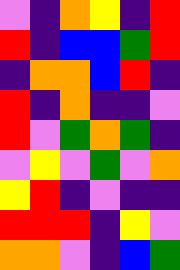[["violet", "indigo", "orange", "yellow", "indigo", "red"], ["red", "indigo", "blue", "blue", "green", "red"], ["indigo", "orange", "orange", "blue", "red", "indigo"], ["red", "indigo", "orange", "indigo", "indigo", "violet"], ["red", "violet", "green", "orange", "green", "indigo"], ["violet", "yellow", "violet", "green", "violet", "orange"], ["yellow", "red", "indigo", "violet", "indigo", "indigo"], ["red", "red", "red", "indigo", "yellow", "violet"], ["orange", "orange", "violet", "indigo", "blue", "green"]]